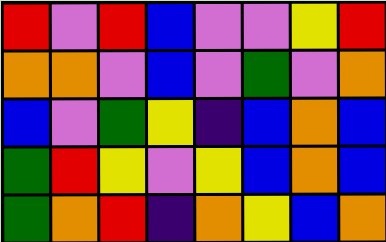[["red", "violet", "red", "blue", "violet", "violet", "yellow", "red"], ["orange", "orange", "violet", "blue", "violet", "green", "violet", "orange"], ["blue", "violet", "green", "yellow", "indigo", "blue", "orange", "blue"], ["green", "red", "yellow", "violet", "yellow", "blue", "orange", "blue"], ["green", "orange", "red", "indigo", "orange", "yellow", "blue", "orange"]]